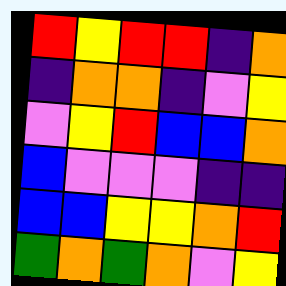[["red", "yellow", "red", "red", "indigo", "orange"], ["indigo", "orange", "orange", "indigo", "violet", "yellow"], ["violet", "yellow", "red", "blue", "blue", "orange"], ["blue", "violet", "violet", "violet", "indigo", "indigo"], ["blue", "blue", "yellow", "yellow", "orange", "red"], ["green", "orange", "green", "orange", "violet", "yellow"]]